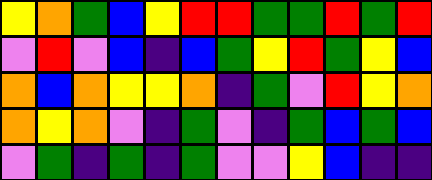[["yellow", "orange", "green", "blue", "yellow", "red", "red", "green", "green", "red", "green", "red"], ["violet", "red", "violet", "blue", "indigo", "blue", "green", "yellow", "red", "green", "yellow", "blue"], ["orange", "blue", "orange", "yellow", "yellow", "orange", "indigo", "green", "violet", "red", "yellow", "orange"], ["orange", "yellow", "orange", "violet", "indigo", "green", "violet", "indigo", "green", "blue", "green", "blue"], ["violet", "green", "indigo", "green", "indigo", "green", "violet", "violet", "yellow", "blue", "indigo", "indigo"]]